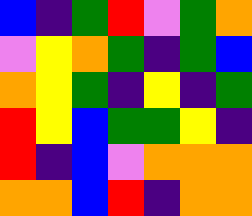[["blue", "indigo", "green", "red", "violet", "green", "orange"], ["violet", "yellow", "orange", "green", "indigo", "green", "blue"], ["orange", "yellow", "green", "indigo", "yellow", "indigo", "green"], ["red", "yellow", "blue", "green", "green", "yellow", "indigo"], ["red", "indigo", "blue", "violet", "orange", "orange", "orange"], ["orange", "orange", "blue", "red", "indigo", "orange", "orange"]]